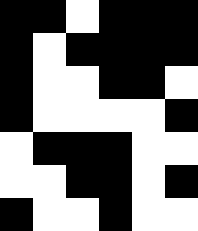[["black", "black", "white", "black", "black", "black"], ["black", "white", "black", "black", "black", "black"], ["black", "white", "white", "black", "black", "white"], ["black", "white", "white", "white", "white", "black"], ["white", "black", "black", "black", "white", "white"], ["white", "white", "black", "black", "white", "black"], ["black", "white", "white", "black", "white", "white"]]